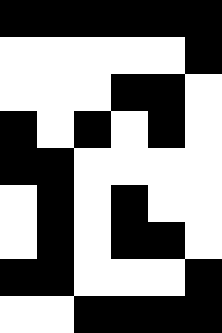[["black", "black", "black", "black", "black", "black"], ["white", "white", "white", "white", "white", "black"], ["white", "white", "white", "black", "black", "white"], ["black", "white", "black", "white", "black", "white"], ["black", "black", "white", "white", "white", "white"], ["white", "black", "white", "black", "white", "white"], ["white", "black", "white", "black", "black", "white"], ["black", "black", "white", "white", "white", "black"], ["white", "white", "black", "black", "black", "black"]]